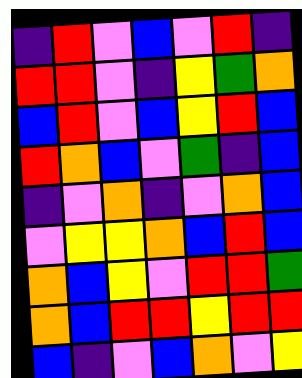[["indigo", "red", "violet", "blue", "violet", "red", "indigo"], ["red", "red", "violet", "indigo", "yellow", "green", "orange"], ["blue", "red", "violet", "blue", "yellow", "red", "blue"], ["red", "orange", "blue", "violet", "green", "indigo", "blue"], ["indigo", "violet", "orange", "indigo", "violet", "orange", "blue"], ["violet", "yellow", "yellow", "orange", "blue", "red", "blue"], ["orange", "blue", "yellow", "violet", "red", "red", "green"], ["orange", "blue", "red", "red", "yellow", "red", "red"], ["blue", "indigo", "violet", "blue", "orange", "violet", "yellow"]]